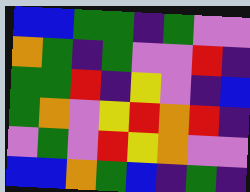[["blue", "blue", "green", "green", "indigo", "green", "violet", "violet"], ["orange", "green", "indigo", "green", "violet", "violet", "red", "indigo"], ["green", "green", "red", "indigo", "yellow", "violet", "indigo", "blue"], ["green", "orange", "violet", "yellow", "red", "orange", "red", "indigo"], ["violet", "green", "violet", "red", "yellow", "orange", "violet", "violet"], ["blue", "blue", "orange", "green", "blue", "indigo", "green", "indigo"]]